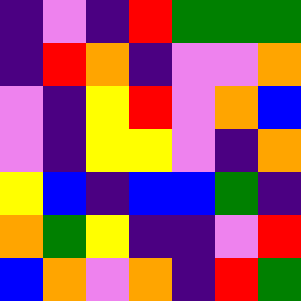[["indigo", "violet", "indigo", "red", "green", "green", "green"], ["indigo", "red", "orange", "indigo", "violet", "violet", "orange"], ["violet", "indigo", "yellow", "red", "violet", "orange", "blue"], ["violet", "indigo", "yellow", "yellow", "violet", "indigo", "orange"], ["yellow", "blue", "indigo", "blue", "blue", "green", "indigo"], ["orange", "green", "yellow", "indigo", "indigo", "violet", "red"], ["blue", "orange", "violet", "orange", "indigo", "red", "green"]]